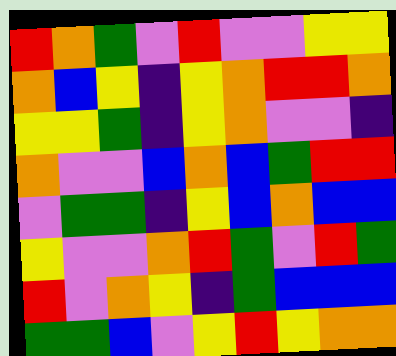[["red", "orange", "green", "violet", "red", "violet", "violet", "yellow", "yellow"], ["orange", "blue", "yellow", "indigo", "yellow", "orange", "red", "red", "orange"], ["yellow", "yellow", "green", "indigo", "yellow", "orange", "violet", "violet", "indigo"], ["orange", "violet", "violet", "blue", "orange", "blue", "green", "red", "red"], ["violet", "green", "green", "indigo", "yellow", "blue", "orange", "blue", "blue"], ["yellow", "violet", "violet", "orange", "red", "green", "violet", "red", "green"], ["red", "violet", "orange", "yellow", "indigo", "green", "blue", "blue", "blue"], ["green", "green", "blue", "violet", "yellow", "red", "yellow", "orange", "orange"]]